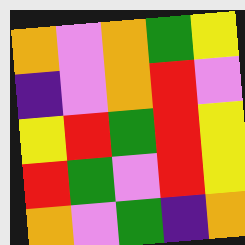[["orange", "violet", "orange", "green", "yellow"], ["indigo", "violet", "orange", "red", "violet"], ["yellow", "red", "green", "red", "yellow"], ["red", "green", "violet", "red", "yellow"], ["orange", "violet", "green", "indigo", "orange"]]